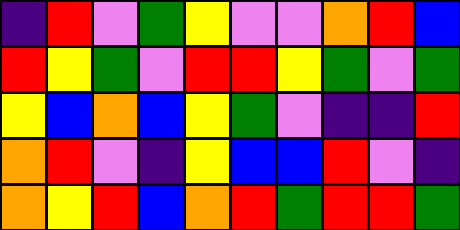[["indigo", "red", "violet", "green", "yellow", "violet", "violet", "orange", "red", "blue"], ["red", "yellow", "green", "violet", "red", "red", "yellow", "green", "violet", "green"], ["yellow", "blue", "orange", "blue", "yellow", "green", "violet", "indigo", "indigo", "red"], ["orange", "red", "violet", "indigo", "yellow", "blue", "blue", "red", "violet", "indigo"], ["orange", "yellow", "red", "blue", "orange", "red", "green", "red", "red", "green"]]